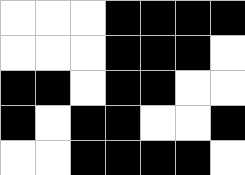[["white", "white", "white", "black", "black", "black", "black"], ["white", "white", "white", "black", "black", "black", "white"], ["black", "black", "white", "black", "black", "white", "white"], ["black", "white", "black", "black", "white", "white", "black"], ["white", "white", "black", "black", "black", "black", "white"]]